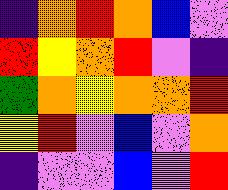[["indigo", "orange", "red", "orange", "blue", "violet"], ["red", "yellow", "orange", "red", "violet", "indigo"], ["green", "orange", "yellow", "orange", "orange", "red"], ["yellow", "red", "violet", "blue", "violet", "orange"], ["indigo", "violet", "violet", "blue", "violet", "red"]]